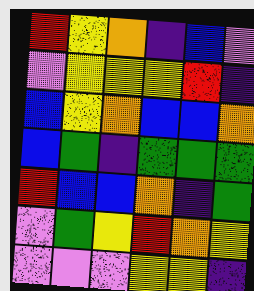[["red", "yellow", "orange", "indigo", "blue", "violet"], ["violet", "yellow", "yellow", "yellow", "red", "indigo"], ["blue", "yellow", "orange", "blue", "blue", "orange"], ["blue", "green", "indigo", "green", "green", "green"], ["red", "blue", "blue", "orange", "indigo", "green"], ["violet", "green", "yellow", "red", "orange", "yellow"], ["violet", "violet", "violet", "yellow", "yellow", "indigo"]]